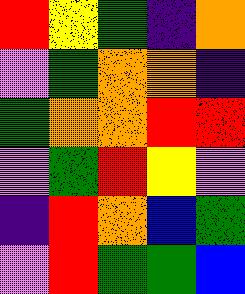[["red", "yellow", "green", "indigo", "orange"], ["violet", "green", "orange", "orange", "indigo"], ["green", "orange", "orange", "red", "red"], ["violet", "green", "red", "yellow", "violet"], ["indigo", "red", "orange", "blue", "green"], ["violet", "red", "green", "green", "blue"]]